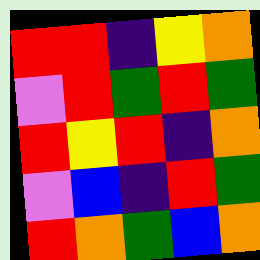[["red", "red", "indigo", "yellow", "orange"], ["violet", "red", "green", "red", "green"], ["red", "yellow", "red", "indigo", "orange"], ["violet", "blue", "indigo", "red", "green"], ["red", "orange", "green", "blue", "orange"]]